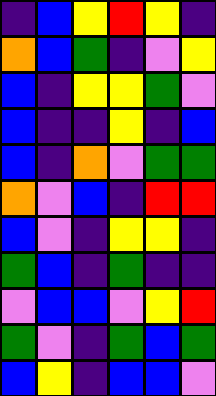[["indigo", "blue", "yellow", "red", "yellow", "indigo"], ["orange", "blue", "green", "indigo", "violet", "yellow"], ["blue", "indigo", "yellow", "yellow", "green", "violet"], ["blue", "indigo", "indigo", "yellow", "indigo", "blue"], ["blue", "indigo", "orange", "violet", "green", "green"], ["orange", "violet", "blue", "indigo", "red", "red"], ["blue", "violet", "indigo", "yellow", "yellow", "indigo"], ["green", "blue", "indigo", "green", "indigo", "indigo"], ["violet", "blue", "blue", "violet", "yellow", "red"], ["green", "violet", "indigo", "green", "blue", "green"], ["blue", "yellow", "indigo", "blue", "blue", "violet"]]